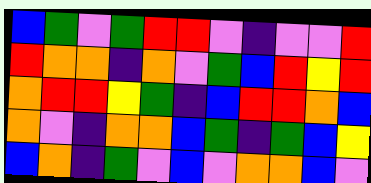[["blue", "green", "violet", "green", "red", "red", "violet", "indigo", "violet", "violet", "red"], ["red", "orange", "orange", "indigo", "orange", "violet", "green", "blue", "red", "yellow", "red"], ["orange", "red", "red", "yellow", "green", "indigo", "blue", "red", "red", "orange", "blue"], ["orange", "violet", "indigo", "orange", "orange", "blue", "green", "indigo", "green", "blue", "yellow"], ["blue", "orange", "indigo", "green", "violet", "blue", "violet", "orange", "orange", "blue", "violet"]]